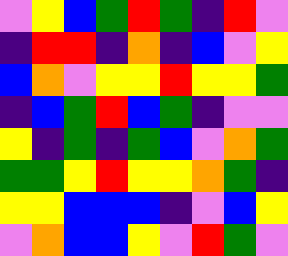[["violet", "yellow", "blue", "green", "red", "green", "indigo", "red", "violet"], ["indigo", "red", "red", "indigo", "orange", "indigo", "blue", "violet", "yellow"], ["blue", "orange", "violet", "yellow", "yellow", "red", "yellow", "yellow", "green"], ["indigo", "blue", "green", "red", "blue", "green", "indigo", "violet", "violet"], ["yellow", "indigo", "green", "indigo", "green", "blue", "violet", "orange", "green"], ["green", "green", "yellow", "red", "yellow", "yellow", "orange", "green", "indigo"], ["yellow", "yellow", "blue", "blue", "blue", "indigo", "violet", "blue", "yellow"], ["violet", "orange", "blue", "blue", "yellow", "violet", "red", "green", "violet"]]